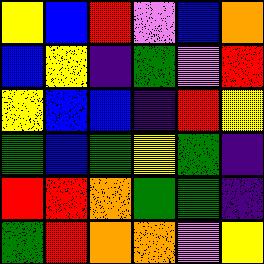[["yellow", "blue", "red", "violet", "blue", "orange"], ["blue", "yellow", "indigo", "green", "violet", "red"], ["yellow", "blue", "blue", "indigo", "red", "yellow"], ["green", "blue", "green", "yellow", "green", "indigo"], ["red", "red", "orange", "green", "green", "indigo"], ["green", "red", "orange", "orange", "violet", "yellow"]]